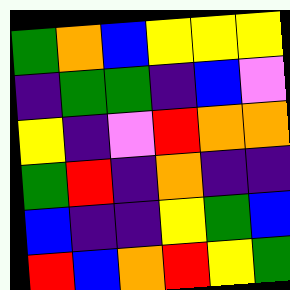[["green", "orange", "blue", "yellow", "yellow", "yellow"], ["indigo", "green", "green", "indigo", "blue", "violet"], ["yellow", "indigo", "violet", "red", "orange", "orange"], ["green", "red", "indigo", "orange", "indigo", "indigo"], ["blue", "indigo", "indigo", "yellow", "green", "blue"], ["red", "blue", "orange", "red", "yellow", "green"]]